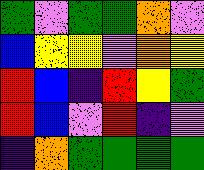[["green", "violet", "green", "green", "orange", "violet"], ["blue", "yellow", "yellow", "violet", "orange", "yellow"], ["red", "blue", "indigo", "red", "yellow", "green"], ["red", "blue", "violet", "red", "indigo", "violet"], ["indigo", "orange", "green", "green", "green", "green"]]